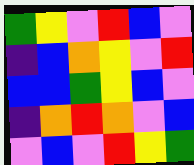[["green", "yellow", "violet", "red", "blue", "violet"], ["indigo", "blue", "orange", "yellow", "violet", "red"], ["blue", "blue", "green", "yellow", "blue", "violet"], ["indigo", "orange", "red", "orange", "violet", "blue"], ["violet", "blue", "violet", "red", "yellow", "green"]]